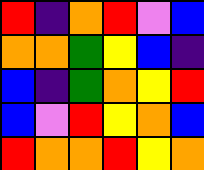[["red", "indigo", "orange", "red", "violet", "blue"], ["orange", "orange", "green", "yellow", "blue", "indigo"], ["blue", "indigo", "green", "orange", "yellow", "red"], ["blue", "violet", "red", "yellow", "orange", "blue"], ["red", "orange", "orange", "red", "yellow", "orange"]]